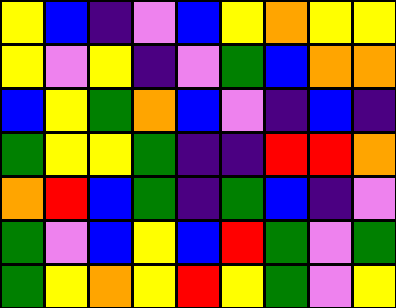[["yellow", "blue", "indigo", "violet", "blue", "yellow", "orange", "yellow", "yellow"], ["yellow", "violet", "yellow", "indigo", "violet", "green", "blue", "orange", "orange"], ["blue", "yellow", "green", "orange", "blue", "violet", "indigo", "blue", "indigo"], ["green", "yellow", "yellow", "green", "indigo", "indigo", "red", "red", "orange"], ["orange", "red", "blue", "green", "indigo", "green", "blue", "indigo", "violet"], ["green", "violet", "blue", "yellow", "blue", "red", "green", "violet", "green"], ["green", "yellow", "orange", "yellow", "red", "yellow", "green", "violet", "yellow"]]